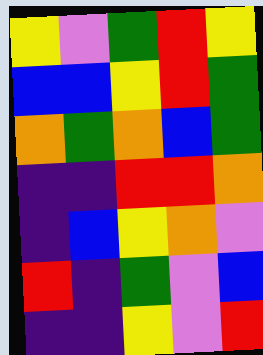[["yellow", "violet", "green", "red", "yellow"], ["blue", "blue", "yellow", "red", "green"], ["orange", "green", "orange", "blue", "green"], ["indigo", "indigo", "red", "red", "orange"], ["indigo", "blue", "yellow", "orange", "violet"], ["red", "indigo", "green", "violet", "blue"], ["indigo", "indigo", "yellow", "violet", "red"]]